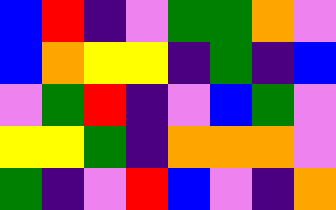[["blue", "red", "indigo", "violet", "green", "green", "orange", "violet"], ["blue", "orange", "yellow", "yellow", "indigo", "green", "indigo", "blue"], ["violet", "green", "red", "indigo", "violet", "blue", "green", "violet"], ["yellow", "yellow", "green", "indigo", "orange", "orange", "orange", "violet"], ["green", "indigo", "violet", "red", "blue", "violet", "indigo", "orange"]]